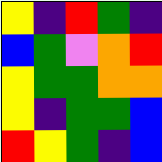[["yellow", "indigo", "red", "green", "indigo"], ["blue", "green", "violet", "orange", "red"], ["yellow", "green", "green", "orange", "orange"], ["yellow", "indigo", "green", "green", "blue"], ["red", "yellow", "green", "indigo", "blue"]]